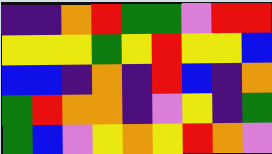[["indigo", "indigo", "orange", "red", "green", "green", "violet", "red", "red"], ["yellow", "yellow", "yellow", "green", "yellow", "red", "yellow", "yellow", "blue"], ["blue", "blue", "indigo", "orange", "indigo", "red", "blue", "indigo", "orange"], ["green", "red", "orange", "orange", "indigo", "violet", "yellow", "indigo", "green"], ["green", "blue", "violet", "yellow", "orange", "yellow", "red", "orange", "violet"]]